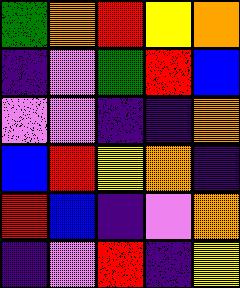[["green", "orange", "red", "yellow", "orange"], ["indigo", "violet", "green", "red", "blue"], ["violet", "violet", "indigo", "indigo", "orange"], ["blue", "red", "yellow", "orange", "indigo"], ["red", "blue", "indigo", "violet", "orange"], ["indigo", "violet", "red", "indigo", "yellow"]]